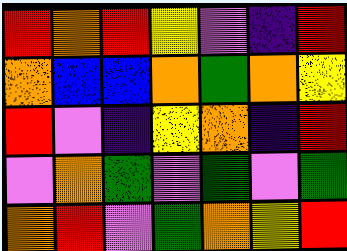[["red", "orange", "red", "yellow", "violet", "indigo", "red"], ["orange", "blue", "blue", "orange", "green", "orange", "yellow"], ["red", "violet", "indigo", "yellow", "orange", "indigo", "red"], ["violet", "orange", "green", "violet", "green", "violet", "green"], ["orange", "red", "violet", "green", "orange", "yellow", "red"]]